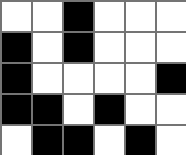[["white", "white", "black", "white", "white", "white"], ["black", "white", "black", "white", "white", "white"], ["black", "white", "white", "white", "white", "black"], ["black", "black", "white", "black", "white", "white"], ["white", "black", "black", "white", "black", "white"]]